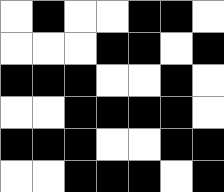[["white", "black", "white", "white", "black", "black", "white"], ["white", "white", "white", "black", "black", "white", "black"], ["black", "black", "black", "white", "white", "black", "white"], ["white", "white", "black", "black", "black", "black", "white"], ["black", "black", "black", "white", "white", "black", "black"], ["white", "white", "black", "black", "black", "white", "black"]]